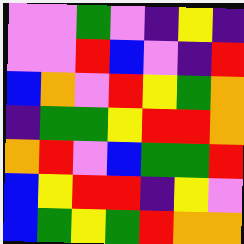[["violet", "violet", "green", "violet", "indigo", "yellow", "indigo"], ["violet", "violet", "red", "blue", "violet", "indigo", "red"], ["blue", "orange", "violet", "red", "yellow", "green", "orange"], ["indigo", "green", "green", "yellow", "red", "red", "orange"], ["orange", "red", "violet", "blue", "green", "green", "red"], ["blue", "yellow", "red", "red", "indigo", "yellow", "violet"], ["blue", "green", "yellow", "green", "red", "orange", "orange"]]